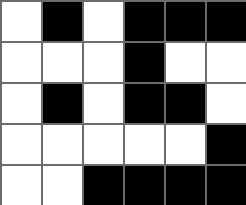[["white", "black", "white", "black", "black", "black"], ["white", "white", "white", "black", "white", "white"], ["white", "black", "white", "black", "black", "white"], ["white", "white", "white", "white", "white", "black"], ["white", "white", "black", "black", "black", "black"]]